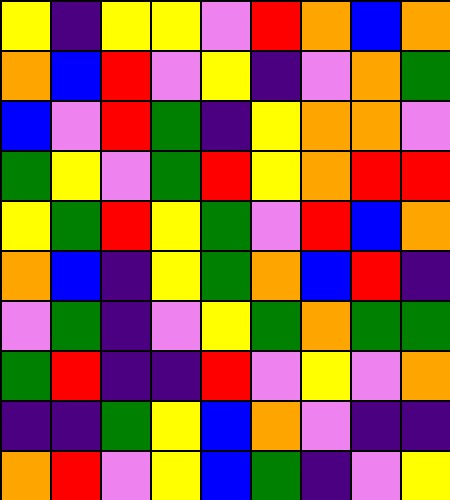[["yellow", "indigo", "yellow", "yellow", "violet", "red", "orange", "blue", "orange"], ["orange", "blue", "red", "violet", "yellow", "indigo", "violet", "orange", "green"], ["blue", "violet", "red", "green", "indigo", "yellow", "orange", "orange", "violet"], ["green", "yellow", "violet", "green", "red", "yellow", "orange", "red", "red"], ["yellow", "green", "red", "yellow", "green", "violet", "red", "blue", "orange"], ["orange", "blue", "indigo", "yellow", "green", "orange", "blue", "red", "indigo"], ["violet", "green", "indigo", "violet", "yellow", "green", "orange", "green", "green"], ["green", "red", "indigo", "indigo", "red", "violet", "yellow", "violet", "orange"], ["indigo", "indigo", "green", "yellow", "blue", "orange", "violet", "indigo", "indigo"], ["orange", "red", "violet", "yellow", "blue", "green", "indigo", "violet", "yellow"]]